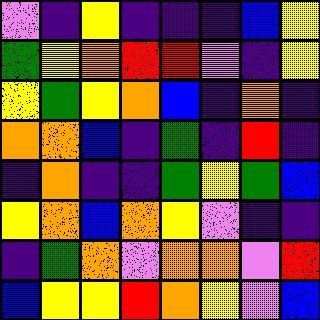[["violet", "indigo", "yellow", "indigo", "indigo", "indigo", "blue", "yellow"], ["green", "yellow", "orange", "red", "red", "violet", "indigo", "yellow"], ["yellow", "green", "yellow", "orange", "blue", "indigo", "orange", "indigo"], ["orange", "orange", "blue", "indigo", "green", "indigo", "red", "indigo"], ["indigo", "orange", "indigo", "indigo", "green", "yellow", "green", "blue"], ["yellow", "orange", "blue", "orange", "yellow", "violet", "indigo", "indigo"], ["indigo", "green", "orange", "violet", "orange", "orange", "violet", "red"], ["blue", "yellow", "yellow", "red", "orange", "yellow", "violet", "blue"]]